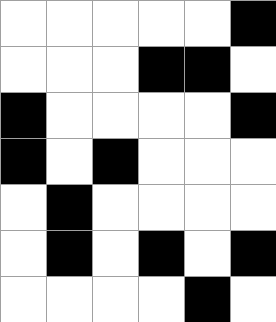[["white", "white", "white", "white", "white", "black"], ["white", "white", "white", "black", "black", "white"], ["black", "white", "white", "white", "white", "black"], ["black", "white", "black", "white", "white", "white"], ["white", "black", "white", "white", "white", "white"], ["white", "black", "white", "black", "white", "black"], ["white", "white", "white", "white", "black", "white"]]